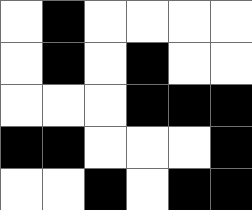[["white", "black", "white", "white", "white", "white"], ["white", "black", "white", "black", "white", "white"], ["white", "white", "white", "black", "black", "black"], ["black", "black", "white", "white", "white", "black"], ["white", "white", "black", "white", "black", "black"]]